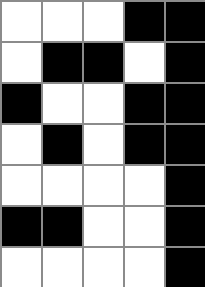[["white", "white", "white", "black", "black"], ["white", "black", "black", "white", "black"], ["black", "white", "white", "black", "black"], ["white", "black", "white", "black", "black"], ["white", "white", "white", "white", "black"], ["black", "black", "white", "white", "black"], ["white", "white", "white", "white", "black"]]